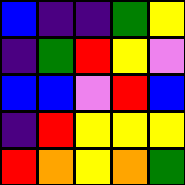[["blue", "indigo", "indigo", "green", "yellow"], ["indigo", "green", "red", "yellow", "violet"], ["blue", "blue", "violet", "red", "blue"], ["indigo", "red", "yellow", "yellow", "yellow"], ["red", "orange", "yellow", "orange", "green"]]